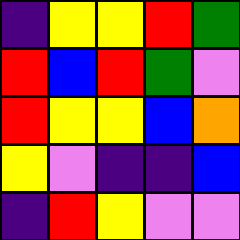[["indigo", "yellow", "yellow", "red", "green"], ["red", "blue", "red", "green", "violet"], ["red", "yellow", "yellow", "blue", "orange"], ["yellow", "violet", "indigo", "indigo", "blue"], ["indigo", "red", "yellow", "violet", "violet"]]